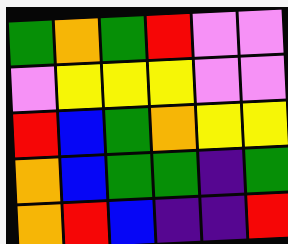[["green", "orange", "green", "red", "violet", "violet"], ["violet", "yellow", "yellow", "yellow", "violet", "violet"], ["red", "blue", "green", "orange", "yellow", "yellow"], ["orange", "blue", "green", "green", "indigo", "green"], ["orange", "red", "blue", "indigo", "indigo", "red"]]